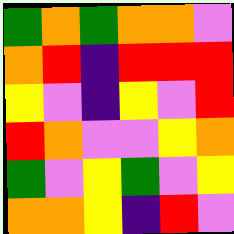[["green", "orange", "green", "orange", "orange", "violet"], ["orange", "red", "indigo", "red", "red", "red"], ["yellow", "violet", "indigo", "yellow", "violet", "red"], ["red", "orange", "violet", "violet", "yellow", "orange"], ["green", "violet", "yellow", "green", "violet", "yellow"], ["orange", "orange", "yellow", "indigo", "red", "violet"]]